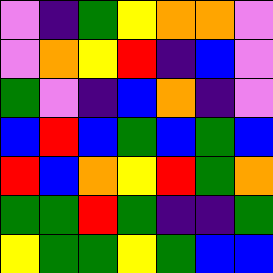[["violet", "indigo", "green", "yellow", "orange", "orange", "violet"], ["violet", "orange", "yellow", "red", "indigo", "blue", "violet"], ["green", "violet", "indigo", "blue", "orange", "indigo", "violet"], ["blue", "red", "blue", "green", "blue", "green", "blue"], ["red", "blue", "orange", "yellow", "red", "green", "orange"], ["green", "green", "red", "green", "indigo", "indigo", "green"], ["yellow", "green", "green", "yellow", "green", "blue", "blue"]]